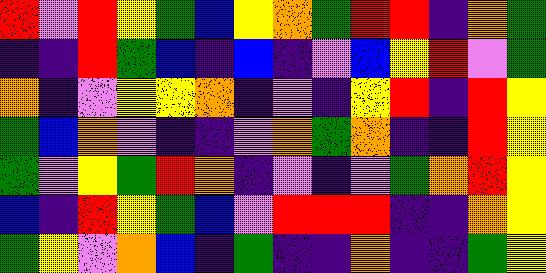[["red", "violet", "red", "yellow", "green", "blue", "yellow", "orange", "green", "red", "red", "indigo", "orange", "green"], ["indigo", "indigo", "red", "green", "blue", "indigo", "blue", "indigo", "violet", "blue", "yellow", "red", "violet", "green"], ["orange", "indigo", "violet", "yellow", "yellow", "orange", "indigo", "violet", "indigo", "yellow", "red", "indigo", "red", "yellow"], ["green", "blue", "orange", "violet", "indigo", "indigo", "violet", "orange", "green", "orange", "indigo", "indigo", "red", "yellow"], ["green", "violet", "yellow", "green", "red", "orange", "indigo", "violet", "indigo", "violet", "green", "orange", "red", "yellow"], ["blue", "indigo", "red", "yellow", "green", "blue", "violet", "red", "red", "red", "indigo", "indigo", "orange", "yellow"], ["green", "yellow", "violet", "orange", "blue", "indigo", "green", "indigo", "indigo", "orange", "indigo", "indigo", "green", "yellow"]]